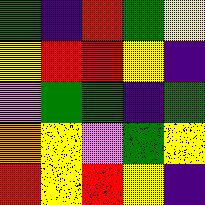[["green", "indigo", "red", "green", "yellow"], ["yellow", "red", "red", "yellow", "indigo"], ["violet", "green", "green", "indigo", "green"], ["orange", "yellow", "violet", "green", "yellow"], ["red", "yellow", "red", "yellow", "indigo"]]